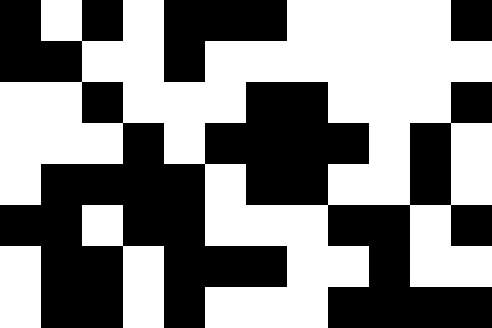[["black", "white", "black", "white", "black", "black", "black", "white", "white", "white", "white", "black"], ["black", "black", "white", "white", "black", "white", "white", "white", "white", "white", "white", "white"], ["white", "white", "black", "white", "white", "white", "black", "black", "white", "white", "white", "black"], ["white", "white", "white", "black", "white", "black", "black", "black", "black", "white", "black", "white"], ["white", "black", "black", "black", "black", "white", "black", "black", "white", "white", "black", "white"], ["black", "black", "white", "black", "black", "white", "white", "white", "black", "black", "white", "black"], ["white", "black", "black", "white", "black", "black", "black", "white", "white", "black", "white", "white"], ["white", "black", "black", "white", "black", "white", "white", "white", "black", "black", "black", "black"]]